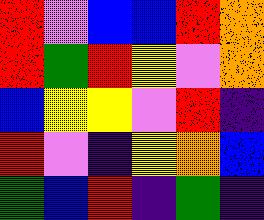[["red", "violet", "blue", "blue", "red", "orange"], ["red", "green", "red", "yellow", "violet", "orange"], ["blue", "yellow", "yellow", "violet", "red", "indigo"], ["red", "violet", "indigo", "yellow", "orange", "blue"], ["green", "blue", "red", "indigo", "green", "indigo"]]